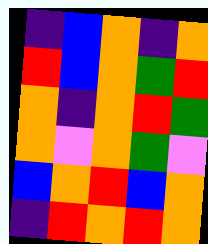[["indigo", "blue", "orange", "indigo", "orange"], ["red", "blue", "orange", "green", "red"], ["orange", "indigo", "orange", "red", "green"], ["orange", "violet", "orange", "green", "violet"], ["blue", "orange", "red", "blue", "orange"], ["indigo", "red", "orange", "red", "orange"]]